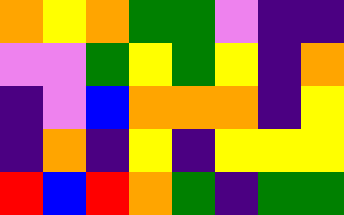[["orange", "yellow", "orange", "green", "green", "violet", "indigo", "indigo"], ["violet", "violet", "green", "yellow", "green", "yellow", "indigo", "orange"], ["indigo", "violet", "blue", "orange", "orange", "orange", "indigo", "yellow"], ["indigo", "orange", "indigo", "yellow", "indigo", "yellow", "yellow", "yellow"], ["red", "blue", "red", "orange", "green", "indigo", "green", "green"]]